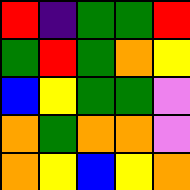[["red", "indigo", "green", "green", "red"], ["green", "red", "green", "orange", "yellow"], ["blue", "yellow", "green", "green", "violet"], ["orange", "green", "orange", "orange", "violet"], ["orange", "yellow", "blue", "yellow", "orange"]]